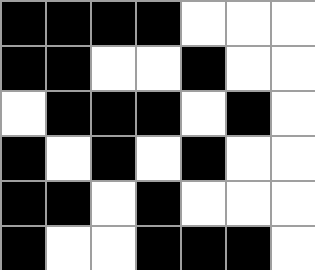[["black", "black", "black", "black", "white", "white", "white"], ["black", "black", "white", "white", "black", "white", "white"], ["white", "black", "black", "black", "white", "black", "white"], ["black", "white", "black", "white", "black", "white", "white"], ["black", "black", "white", "black", "white", "white", "white"], ["black", "white", "white", "black", "black", "black", "white"]]